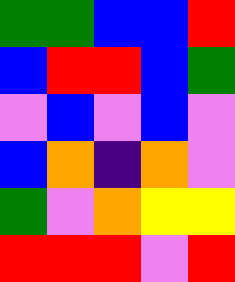[["green", "green", "blue", "blue", "red"], ["blue", "red", "red", "blue", "green"], ["violet", "blue", "violet", "blue", "violet"], ["blue", "orange", "indigo", "orange", "violet"], ["green", "violet", "orange", "yellow", "yellow"], ["red", "red", "red", "violet", "red"]]